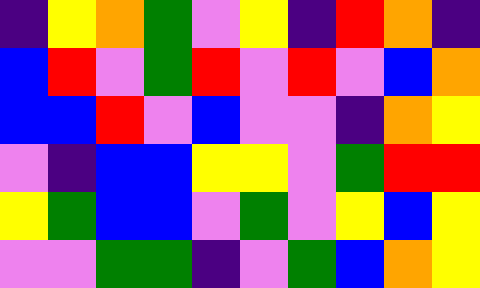[["indigo", "yellow", "orange", "green", "violet", "yellow", "indigo", "red", "orange", "indigo"], ["blue", "red", "violet", "green", "red", "violet", "red", "violet", "blue", "orange"], ["blue", "blue", "red", "violet", "blue", "violet", "violet", "indigo", "orange", "yellow"], ["violet", "indigo", "blue", "blue", "yellow", "yellow", "violet", "green", "red", "red"], ["yellow", "green", "blue", "blue", "violet", "green", "violet", "yellow", "blue", "yellow"], ["violet", "violet", "green", "green", "indigo", "violet", "green", "blue", "orange", "yellow"]]